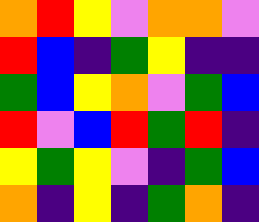[["orange", "red", "yellow", "violet", "orange", "orange", "violet"], ["red", "blue", "indigo", "green", "yellow", "indigo", "indigo"], ["green", "blue", "yellow", "orange", "violet", "green", "blue"], ["red", "violet", "blue", "red", "green", "red", "indigo"], ["yellow", "green", "yellow", "violet", "indigo", "green", "blue"], ["orange", "indigo", "yellow", "indigo", "green", "orange", "indigo"]]